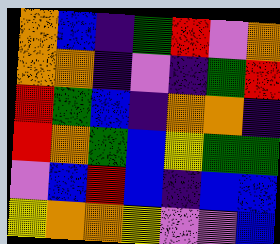[["orange", "blue", "indigo", "green", "red", "violet", "orange"], ["orange", "orange", "indigo", "violet", "indigo", "green", "red"], ["red", "green", "blue", "indigo", "orange", "orange", "indigo"], ["red", "orange", "green", "blue", "yellow", "green", "green"], ["violet", "blue", "red", "blue", "indigo", "blue", "blue"], ["yellow", "orange", "orange", "yellow", "violet", "violet", "blue"]]